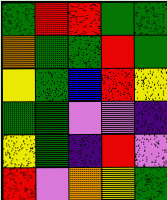[["green", "red", "red", "green", "green"], ["orange", "green", "green", "red", "green"], ["yellow", "green", "blue", "red", "yellow"], ["green", "green", "violet", "violet", "indigo"], ["yellow", "green", "indigo", "red", "violet"], ["red", "violet", "orange", "yellow", "green"]]